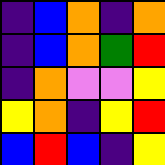[["indigo", "blue", "orange", "indigo", "orange"], ["indigo", "blue", "orange", "green", "red"], ["indigo", "orange", "violet", "violet", "yellow"], ["yellow", "orange", "indigo", "yellow", "red"], ["blue", "red", "blue", "indigo", "yellow"]]